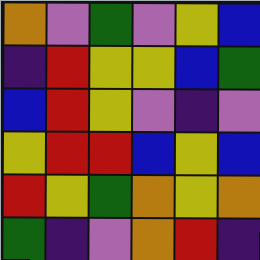[["orange", "violet", "green", "violet", "yellow", "blue"], ["indigo", "red", "yellow", "yellow", "blue", "green"], ["blue", "red", "yellow", "violet", "indigo", "violet"], ["yellow", "red", "red", "blue", "yellow", "blue"], ["red", "yellow", "green", "orange", "yellow", "orange"], ["green", "indigo", "violet", "orange", "red", "indigo"]]